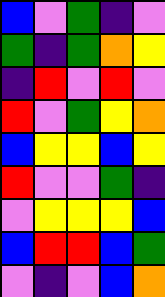[["blue", "violet", "green", "indigo", "violet"], ["green", "indigo", "green", "orange", "yellow"], ["indigo", "red", "violet", "red", "violet"], ["red", "violet", "green", "yellow", "orange"], ["blue", "yellow", "yellow", "blue", "yellow"], ["red", "violet", "violet", "green", "indigo"], ["violet", "yellow", "yellow", "yellow", "blue"], ["blue", "red", "red", "blue", "green"], ["violet", "indigo", "violet", "blue", "orange"]]